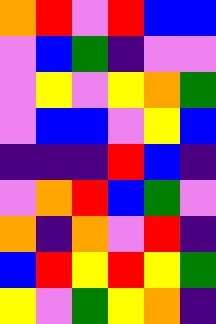[["orange", "red", "violet", "red", "blue", "blue"], ["violet", "blue", "green", "indigo", "violet", "violet"], ["violet", "yellow", "violet", "yellow", "orange", "green"], ["violet", "blue", "blue", "violet", "yellow", "blue"], ["indigo", "indigo", "indigo", "red", "blue", "indigo"], ["violet", "orange", "red", "blue", "green", "violet"], ["orange", "indigo", "orange", "violet", "red", "indigo"], ["blue", "red", "yellow", "red", "yellow", "green"], ["yellow", "violet", "green", "yellow", "orange", "indigo"]]